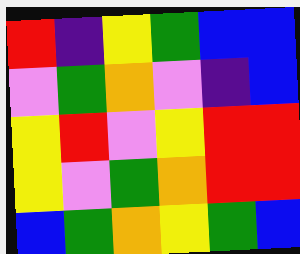[["red", "indigo", "yellow", "green", "blue", "blue"], ["violet", "green", "orange", "violet", "indigo", "blue"], ["yellow", "red", "violet", "yellow", "red", "red"], ["yellow", "violet", "green", "orange", "red", "red"], ["blue", "green", "orange", "yellow", "green", "blue"]]